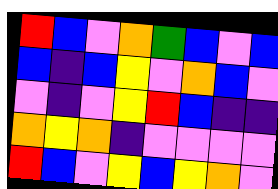[["red", "blue", "violet", "orange", "green", "blue", "violet", "blue"], ["blue", "indigo", "blue", "yellow", "violet", "orange", "blue", "violet"], ["violet", "indigo", "violet", "yellow", "red", "blue", "indigo", "indigo"], ["orange", "yellow", "orange", "indigo", "violet", "violet", "violet", "violet"], ["red", "blue", "violet", "yellow", "blue", "yellow", "orange", "violet"]]